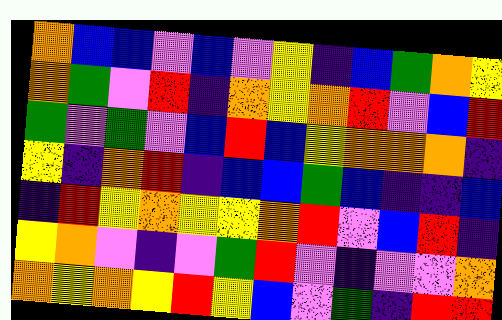[["orange", "blue", "blue", "violet", "blue", "violet", "yellow", "indigo", "blue", "green", "orange", "yellow"], ["orange", "green", "violet", "red", "indigo", "orange", "yellow", "orange", "red", "violet", "blue", "red"], ["green", "violet", "green", "violet", "blue", "red", "blue", "yellow", "orange", "orange", "orange", "indigo"], ["yellow", "indigo", "orange", "red", "indigo", "blue", "blue", "green", "blue", "indigo", "indigo", "blue"], ["indigo", "red", "yellow", "orange", "yellow", "yellow", "orange", "red", "violet", "blue", "red", "indigo"], ["yellow", "orange", "violet", "indigo", "violet", "green", "red", "violet", "indigo", "violet", "violet", "orange"], ["orange", "yellow", "orange", "yellow", "red", "yellow", "blue", "violet", "green", "indigo", "red", "red"]]